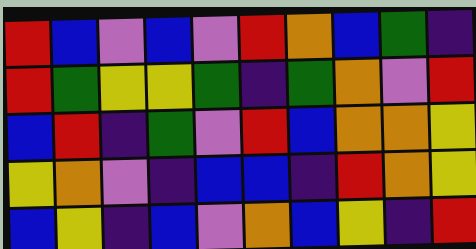[["red", "blue", "violet", "blue", "violet", "red", "orange", "blue", "green", "indigo"], ["red", "green", "yellow", "yellow", "green", "indigo", "green", "orange", "violet", "red"], ["blue", "red", "indigo", "green", "violet", "red", "blue", "orange", "orange", "yellow"], ["yellow", "orange", "violet", "indigo", "blue", "blue", "indigo", "red", "orange", "yellow"], ["blue", "yellow", "indigo", "blue", "violet", "orange", "blue", "yellow", "indigo", "red"]]